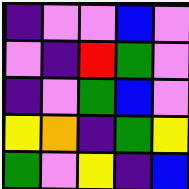[["indigo", "violet", "violet", "blue", "violet"], ["violet", "indigo", "red", "green", "violet"], ["indigo", "violet", "green", "blue", "violet"], ["yellow", "orange", "indigo", "green", "yellow"], ["green", "violet", "yellow", "indigo", "blue"]]